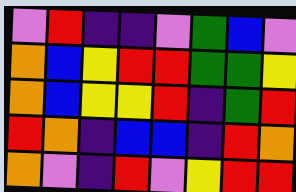[["violet", "red", "indigo", "indigo", "violet", "green", "blue", "violet"], ["orange", "blue", "yellow", "red", "red", "green", "green", "yellow"], ["orange", "blue", "yellow", "yellow", "red", "indigo", "green", "red"], ["red", "orange", "indigo", "blue", "blue", "indigo", "red", "orange"], ["orange", "violet", "indigo", "red", "violet", "yellow", "red", "red"]]